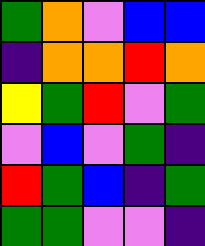[["green", "orange", "violet", "blue", "blue"], ["indigo", "orange", "orange", "red", "orange"], ["yellow", "green", "red", "violet", "green"], ["violet", "blue", "violet", "green", "indigo"], ["red", "green", "blue", "indigo", "green"], ["green", "green", "violet", "violet", "indigo"]]